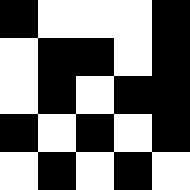[["black", "white", "white", "white", "black"], ["white", "black", "black", "white", "black"], ["white", "black", "white", "black", "black"], ["black", "white", "black", "white", "black"], ["white", "black", "white", "black", "white"]]